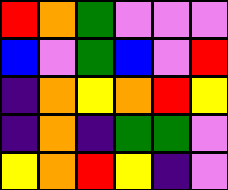[["red", "orange", "green", "violet", "violet", "violet"], ["blue", "violet", "green", "blue", "violet", "red"], ["indigo", "orange", "yellow", "orange", "red", "yellow"], ["indigo", "orange", "indigo", "green", "green", "violet"], ["yellow", "orange", "red", "yellow", "indigo", "violet"]]